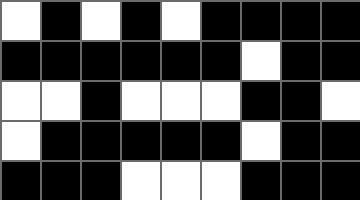[["white", "black", "white", "black", "white", "black", "black", "black", "black"], ["black", "black", "black", "black", "black", "black", "white", "black", "black"], ["white", "white", "black", "white", "white", "white", "black", "black", "white"], ["white", "black", "black", "black", "black", "black", "white", "black", "black"], ["black", "black", "black", "white", "white", "white", "black", "black", "black"]]